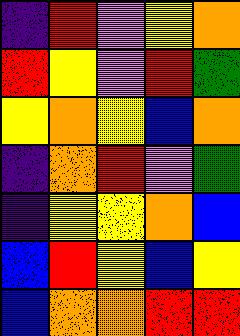[["indigo", "red", "violet", "yellow", "orange"], ["red", "yellow", "violet", "red", "green"], ["yellow", "orange", "yellow", "blue", "orange"], ["indigo", "orange", "red", "violet", "green"], ["indigo", "yellow", "yellow", "orange", "blue"], ["blue", "red", "yellow", "blue", "yellow"], ["blue", "orange", "orange", "red", "red"]]